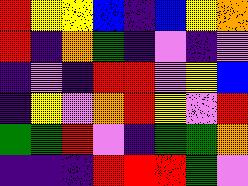[["red", "yellow", "yellow", "blue", "indigo", "blue", "yellow", "orange"], ["red", "indigo", "orange", "green", "indigo", "violet", "indigo", "violet"], ["indigo", "violet", "indigo", "red", "red", "violet", "yellow", "blue"], ["indigo", "yellow", "violet", "orange", "red", "yellow", "violet", "red"], ["green", "green", "red", "violet", "indigo", "green", "green", "orange"], ["indigo", "indigo", "indigo", "red", "red", "red", "green", "violet"]]